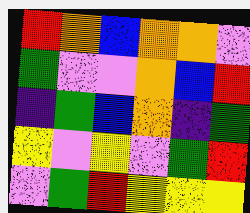[["red", "orange", "blue", "orange", "orange", "violet"], ["green", "violet", "violet", "orange", "blue", "red"], ["indigo", "green", "blue", "orange", "indigo", "green"], ["yellow", "violet", "yellow", "violet", "green", "red"], ["violet", "green", "red", "yellow", "yellow", "yellow"]]